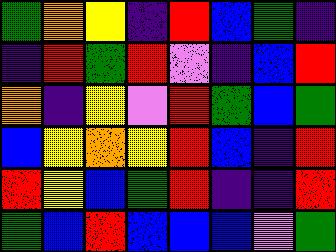[["green", "orange", "yellow", "indigo", "red", "blue", "green", "indigo"], ["indigo", "red", "green", "red", "violet", "indigo", "blue", "red"], ["orange", "indigo", "yellow", "violet", "red", "green", "blue", "green"], ["blue", "yellow", "orange", "yellow", "red", "blue", "indigo", "red"], ["red", "yellow", "blue", "green", "red", "indigo", "indigo", "red"], ["green", "blue", "red", "blue", "blue", "blue", "violet", "green"]]